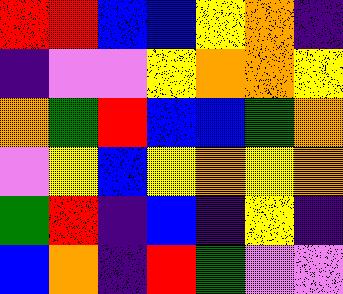[["red", "red", "blue", "blue", "yellow", "orange", "indigo"], ["indigo", "violet", "violet", "yellow", "orange", "orange", "yellow"], ["orange", "green", "red", "blue", "blue", "green", "orange"], ["violet", "yellow", "blue", "yellow", "orange", "yellow", "orange"], ["green", "red", "indigo", "blue", "indigo", "yellow", "indigo"], ["blue", "orange", "indigo", "red", "green", "violet", "violet"]]